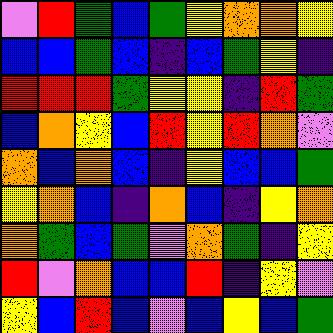[["violet", "red", "green", "blue", "green", "yellow", "orange", "orange", "yellow"], ["blue", "blue", "green", "blue", "indigo", "blue", "green", "yellow", "indigo"], ["red", "red", "red", "green", "yellow", "yellow", "indigo", "red", "green"], ["blue", "orange", "yellow", "blue", "red", "yellow", "red", "orange", "violet"], ["orange", "blue", "orange", "blue", "indigo", "yellow", "blue", "blue", "green"], ["yellow", "orange", "blue", "indigo", "orange", "blue", "indigo", "yellow", "orange"], ["orange", "green", "blue", "green", "violet", "orange", "green", "indigo", "yellow"], ["red", "violet", "orange", "blue", "blue", "red", "indigo", "yellow", "violet"], ["yellow", "blue", "red", "blue", "violet", "blue", "yellow", "blue", "green"]]